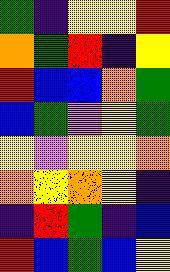[["green", "indigo", "yellow", "yellow", "red"], ["orange", "green", "red", "indigo", "yellow"], ["red", "blue", "blue", "orange", "green"], ["blue", "green", "violet", "yellow", "green"], ["yellow", "violet", "yellow", "yellow", "orange"], ["orange", "yellow", "orange", "yellow", "indigo"], ["indigo", "red", "green", "indigo", "blue"], ["red", "blue", "green", "blue", "yellow"]]